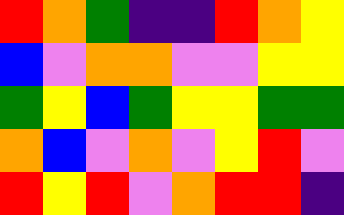[["red", "orange", "green", "indigo", "indigo", "red", "orange", "yellow"], ["blue", "violet", "orange", "orange", "violet", "violet", "yellow", "yellow"], ["green", "yellow", "blue", "green", "yellow", "yellow", "green", "green"], ["orange", "blue", "violet", "orange", "violet", "yellow", "red", "violet"], ["red", "yellow", "red", "violet", "orange", "red", "red", "indigo"]]